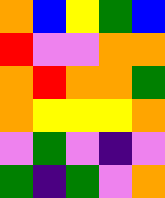[["orange", "blue", "yellow", "green", "blue"], ["red", "violet", "violet", "orange", "orange"], ["orange", "red", "orange", "orange", "green"], ["orange", "yellow", "yellow", "yellow", "orange"], ["violet", "green", "violet", "indigo", "violet"], ["green", "indigo", "green", "violet", "orange"]]